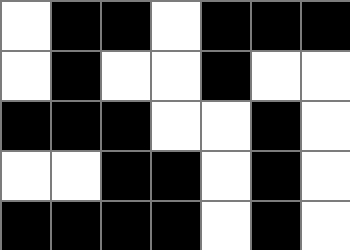[["white", "black", "black", "white", "black", "black", "black"], ["white", "black", "white", "white", "black", "white", "white"], ["black", "black", "black", "white", "white", "black", "white"], ["white", "white", "black", "black", "white", "black", "white"], ["black", "black", "black", "black", "white", "black", "white"]]